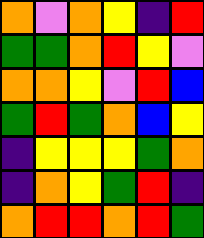[["orange", "violet", "orange", "yellow", "indigo", "red"], ["green", "green", "orange", "red", "yellow", "violet"], ["orange", "orange", "yellow", "violet", "red", "blue"], ["green", "red", "green", "orange", "blue", "yellow"], ["indigo", "yellow", "yellow", "yellow", "green", "orange"], ["indigo", "orange", "yellow", "green", "red", "indigo"], ["orange", "red", "red", "orange", "red", "green"]]